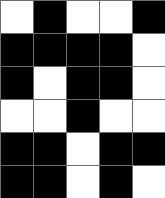[["white", "black", "white", "white", "black"], ["black", "black", "black", "black", "white"], ["black", "white", "black", "black", "white"], ["white", "white", "black", "white", "white"], ["black", "black", "white", "black", "black"], ["black", "black", "white", "black", "white"]]